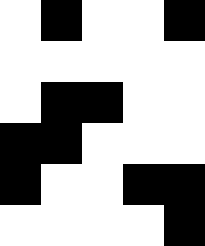[["white", "black", "white", "white", "black"], ["white", "white", "white", "white", "white"], ["white", "black", "black", "white", "white"], ["black", "black", "white", "white", "white"], ["black", "white", "white", "black", "black"], ["white", "white", "white", "white", "black"]]